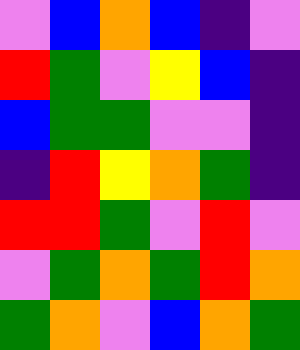[["violet", "blue", "orange", "blue", "indigo", "violet"], ["red", "green", "violet", "yellow", "blue", "indigo"], ["blue", "green", "green", "violet", "violet", "indigo"], ["indigo", "red", "yellow", "orange", "green", "indigo"], ["red", "red", "green", "violet", "red", "violet"], ["violet", "green", "orange", "green", "red", "orange"], ["green", "orange", "violet", "blue", "orange", "green"]]